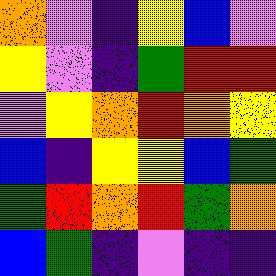[["orange", "violet", "indigo", "yellow", "blue", "violet"], ["yellow", "violet", "indigo", "green", "red", "red"], ["violet", "yellow", "orange", "red", "orange", "yellow"], ["blue", "indigo", "yellow", "yellow", "blue", "green"], ["green", "red", "orange", "red", "green", "orange"], ["blue", "green", "indigo", "violet", "indigo", "indigo"]]